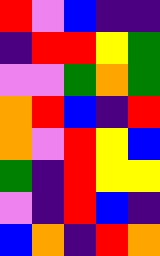[["red", "violet", "blue", "indigo", "indigo"], ["indigo", "red", "red", "yellow", "green"], ["violet", "violet", "green", "orange", "green"], ["orange", "red", "blue", "indigo", "red"], ["orange", "violet", "red", "yellow", "blue"], ["green", "indigo", "red", "yellow", "yellow"], ["violet", "indigo", "red", "blue", "indigo"], ["blue", "orange", "indigo", "red", "orange"]]